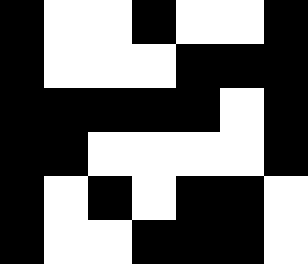[["black", "white", "white", "black", "white", "white", "black"], ["black", "white", "white", "white", "black", "black", "black"], ["black", "black", "black", "black", "black", "white", "black"], ["black", "black", "white", "white", "white", "white", "black"], ["black", "white", "black", "white", "black", "black", "white"], ["black", "white", "white", "black", "black", "black", "white"]]